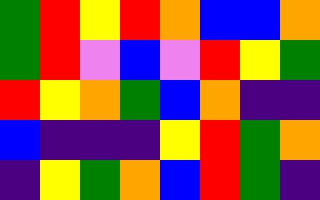[["green", "red", "yellow", "red", "orange", "blue", "blue", "orange"], ["green", "red", "violet", "blue", "violet", "red", "yellow", "green"], ["red", "yellow", "orange", "green", "blue", "orange", "indigo", "indigo"], ["blue", "indigo", "indigo", "indigo", "yellow", "red", "green", "orange"], ["indigo", "yellow", "green", "orange", "blue", "red", "green", "indigo"]]